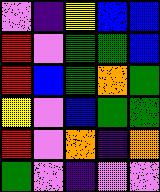[["violet", "indigo", "yellow", "blue", "blue"], ["red", "violet", "green", "green", "blue"], ["red", "blue", "green", "orange", "green"], ["yellow", "violet", "blue", "green", "green"], ["red", "violet", "orange", "indigo", "orange"], ["green", "violet", "indigo", "violet", "violet"]]